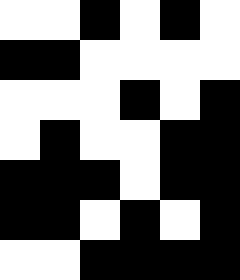[["white", "white", "black", "white", "black", "white"], ["black", "black", "white", "white", "white", "white"], ["white", "white", "white", "black", "white", "black"], ["white", "black", "white", "white", "black", "black"], ["black", "black", "black", "white", "black", "black"], ["black", "black", "white", "black", "white", "black"], ["white", "white", "black", "black", "black", "black"]]